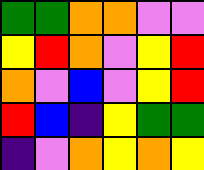[["green", "green", "orange", "orange", "violet", "violet"], ["yellow", "red", "orange", "violet", "yellow", "red"], ["orange", "violet", "blue", "violet", "yellow", "red"], ["red", "blue", "indigo", "yellow", "green", "green"], ["indigo", "violet", "orange", "yellow", "orange", "yellow"]]